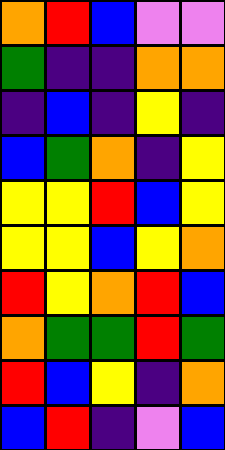[["orange", "red", "blue", "violet", "violet"], ["green", "indigo", "indigo", "orange", "orange"], ["indigo", "blue", "indigo", "yellow", "indigo"], ["blue", "green", "orange", "indigo", "yellow"], ["yellow", "yellow", "red", "blue", "yellow"], ["yellow", "yellow", "blue", "yellow", "orange"], ["red", "yellow", "orange", "red", "blue"], ["orange", "green", "green", "red", "green"], ["red", "blue", "yellow", "indigo", "orange"], ["blue", "red", "indigo", "violet", "blue"]]